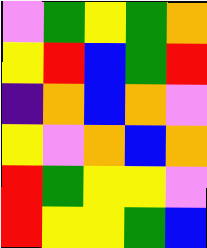[["violet", "green", "yellow", "green", "orange"], ["yellow", "red", "blue", "green", "red"], ["indigo", "orange", "blue", "orange", "violet"], ["yellow", "violet", "orange", "blue", "orange"], ["red", "green", "yellow", "yellow", "violet"], ["red", "yellow", "yellow", "green", "blue"]]